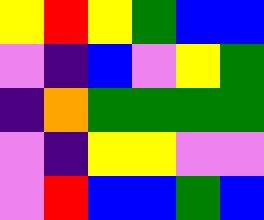[["yellow", "red", "yellow", "green", "blue", "blue"], ["violet", "indigo", "blue", "violet", "yellow", "green"], ["indigo", "orange", "green", "green", "green", "green"], ["violet", "indigo", "yellow", "yellow", "violet", "violet"], ["violet", "red", "blue", "blue", "green", "blue"]]